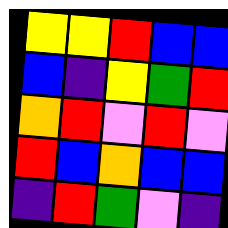[["yellow", "yellow", "red", "blue", "blue"], ["blue", "indigo", "yellow", "green", "red"], ["orange", "red", "violet", "red", "violet"], ["red", "blue", "orange", "blue", "blue"], ["indigo", "red", "green", "violet", "indigo"]]